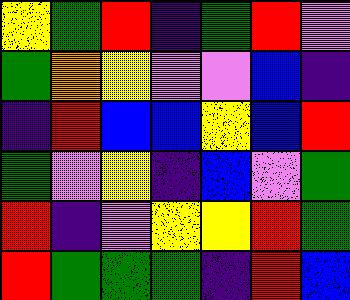[["yellow", "green", "red", "indigo", "green", "red", "violet"], ["green", "orange", "yellow", "violet", "violet", "blue", "indigo"], ["indigo", "red", "blue", "blue", "yellow", "blue", "red"], ["green", "violet", "yellow", "indigo", "blue", "violet", "green"], ["red", "indigo", "violet", "yellow", "yellow", "red", "green"], ["red", "green", "green", "green", "indigo", "red", "blue"]]